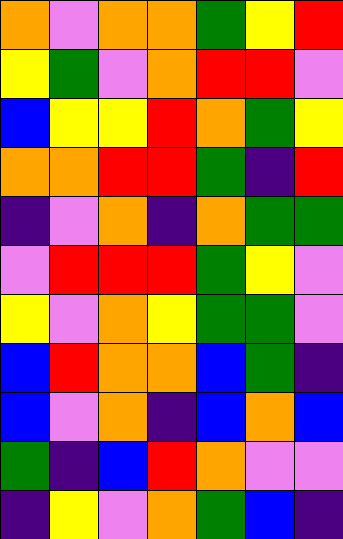[["orange", "violet", "orange", "orange", "green", "yellow", "red"], ["yellow", "green", "violet", "orange", "red", "red", "violet"], ["blue", "yellow", "yellow", "red", "orange", "green", "yellow"], ["orange", "orange", "red", "red", "green", "indigo", "red"], ["indigo", "violet", "orange", "indigo", "orange", "green", "green"], ["violet", "red", "red", "red", "green", "yellow", "violet"], ["yellow", "violet", "orange", "yellow", "green", "green", "violet"], ["blue", "red", "orange", "orange", "blue", "green", "indigo"], ["blue", "violet", "orange", "indigo", "blue", "orange", "blue"], ["green", "indigo", "blue", "red", "orange", "violet", "violet"], ["indigo", "yellow", "violet", "orange", "green", "blue", "indigo"]]